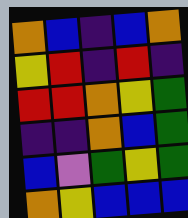[["orange", "blue", "indigo", "blue", "orange"], ["yellow", "red", "indigo", "red", "indigo"], ["red", "red", "orange", "yellow", "green"], ["indigo", "indigo", "orange", "blue", "green"], ["blue", "violet", "green", "yellow", "green"], ["orange", "yellow", "blue", "blue", "blue"]]